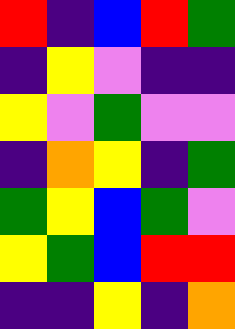[["red", "indigo", "blue", "red", "green"], ["indigo", "yellow", "violet", "indigo", "indigo"], ["yellow", "violet", "green", "violet", "violet"], ["indigo", "orange", "yellow", "indigo", "green"], ["green", "yellow", "blue", "green", "violet"], ["yellow", "green", "blue", "red", "red"], ["indigo", "indigo", "yellow", "indigo", "orange"]]